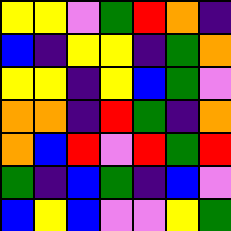[["yellow", "yellow", "violet", "green", "red", "orange", "indigo"], ["blue", "indigo", "yellow", "yellow", "indigo", "green", "orange"], ["yellow", "yellow", "indigo", "yellow", "blue", "green", "violet"], ["orange", "orange", "indigo", "red", "green", "indigo", "orange"], ["orange", "blue", "red", "violet", "red", "green", "red"], ["green", "indigo", "blue", "green", "indigo", "blue", "violet"], ["blue", "yellow", "blue", "violet", "violet", "yellow", "green"]]